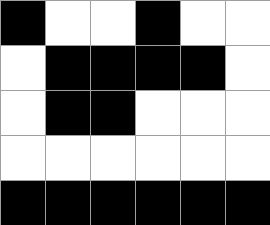[["black", "white", "white", "black", "white", "white"], ["white", "black", "black", "black", "black", "white"], ["white", "black", "black", "white", "white", "white"], ["white", "white", "white", "white", "white", "white"], ["black", "black", "black", "black", "black", "black"]]